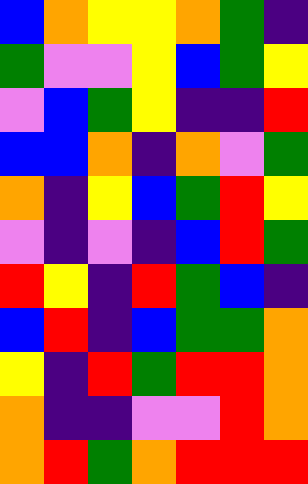[["blue", "orange", "yellow", "yellow", "orange", "green", "indigo"], ["green", "violet", "violet", "yellow", "blue", "green", "yellow"], ["violet", "blue", "green", "yellow", "indigo", "indigo", "red"], ["blue", "blue", "orange", "indigo", "orange", "violet", "green"], ["orange", "indigo", "yellow", "blue", "green", "red", "yellow"], ["violet", "indigo", "violet", "indigo", "blue", "red", "green"], ["red", "yellow", "indigo", "red", "green", "blue", "indigo"], ["blue", "red", "indigo", "blue", "green", "green", "orange"], ["yellow", "indigo", "red", "green", "red", "red", "orange"], ["orange", "indigo", "indigo", "violet", "violet", "red", "orange"], ["orange", "red", "green", "orange", "red", "red", "red"]]